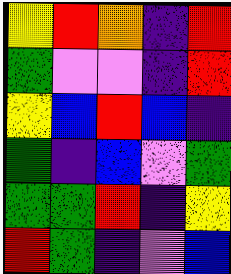[["yellow", "red", "orange", "indigo", "red"], ["green", "violet", "violet", "indigo", "red"], ["yellow", "blue", "red", "blue", "indigo"], ["green", "indigo", "blue", "violet", "green"], ["green", "green", "red", "indigo", "yellow"], ["red", "green", "indigo", "violet", "blue"]]